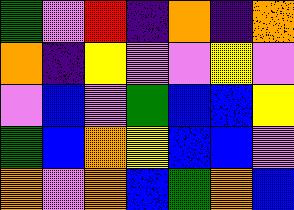[["green", "violet", "red", "indigo", "orange", "indigo", "orange"], ["orange", "indigo", "yellow", "violet", "violet", "yellow", "violet"], ["violet", "blue", "violet", "green", "blue", "blue", "yellow"], ["green", "blue", "orange", "yellow", "blue", "blue", "violet"], ["orange", "violet", "orange", "blue", "green", "orange", "blue"]]